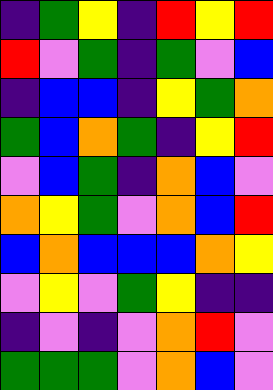[["indigo", "green", "yellow", "indigo", "red", "yellow", "red"], ["red", "violet", "green", "indigo", "green", "violet", "blue"], ["indigo", "blue", "blue", "indigo", "yellow", "green", "orange"], ["green", "blue", "orange", "green", "indigo", "yellow", "red"], ["violet", "blue", "green", "indigo", "orange", "blue", "violet"], ["orange", "yellow", "green", "violet", "orange", "blue", "red"], ["blue", "orange", "blue", "blue", "blue", "orange", "yellow"], ["violet", "yellow", "violet", "green", "yellow", "indigo", "indigo"], ["indigo", "violet", "indigo", "violet", "orange", "red", "violet"], ["green", "green", "green", "violet", "orange", "blue", "violet"]]